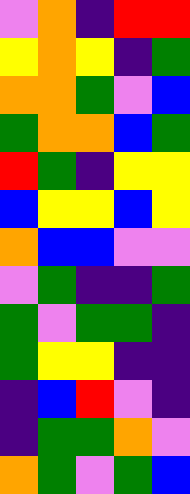[["violet", "orange", "indigo", "red", "red"], ["yellow", "orange", "yellow", "indigo", "green"], ["orange", "orange", "green", "violet", "blue"], ["green", "orange", "orange", "blue", "green"], ["red", "green", "indigo", "yellow", "yellow"], ["blue", "yellow", "yellow", "blue", "yellow"], ["orange", "blue", "blue", "violet", "violet"], ["violet", "green", "indigo", "indigo", "green"], ["green", "violet", "green", "green", "indigo"], ["green", "yellow", "yellow", "indigo", "indigo"], ["indigo", "blue", "red", "violet", "indigo"], ["indigo", "green", "green", "orange", "violet"], ["orange", "green", "violet", "green", "blue"]]